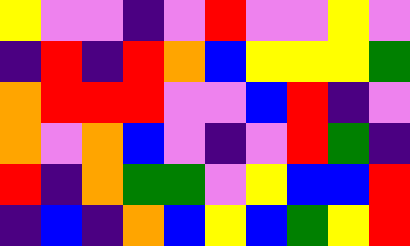[["yellow", "violet", "violet", "indigo", "violet", "red", "violet", "violet", "yellow", "violet"], ["indigo", "red", "indigo", "red", "orange", "blue", "yellow", "yellow", "yellow", "green"], ["orange", "red", "red", "red", "violet", "violet", "blue", "red", "indigo", "violet"], ["orange", "violet", "orange", "blue", "violet", "indigo", "violet", "red", "green", "indigo"], ["red", "indigo", "orange", "green", "green", "violet", "yellow", "blue", "blue", "red"], ["indigo", "blue", "indigo", "orange", "blue", "yellow", "blue", "green", "yellow", "red"]]